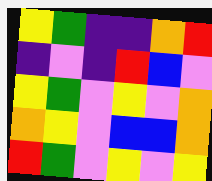[["yellow", "green", "indigo", "indigo", "orange", "red"], ["indigo", "violet", "indigo", "red", "blue", "violet"], ["yellow", "green", "violet", "yellow", "violet", "orange"], ["orange", "yellow", "violet", "blue", "blue", "orange"], ["red", "green", "violet", "yellow", "violet", "yellow"]]